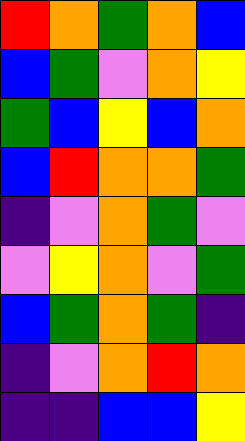[["red", "orange", "green", "orange", "blue"], ["blue", "green", "violet", "orange", "yellow"], ["green", "blue", "yellow", "blue", "orange"], ["blue", "red", "orange", "orange", "green"], ["indigo", "violet", "orange", "green", "violet"], ["violet", "yellow", "orange", "violet", "green"], ["blue", "green", "orange", "green", "indigo"], ["indigo", "violet", "orange", "red", "orange"], ["indigo", "indigo", "blue", "blue", "yellow"]]